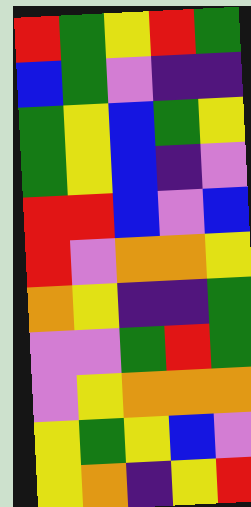[["red", "green", "yellow", "red", "green"], ["blue", "green", "violet", "indigo", "indigo"], ["green", "yellow", "blue", "green", "yellow"], ["green", "yellow", "blue", "indigo", "violet"], ["red", "red", "blue", "violet", "blue"], ["red", "violet", "orange", "orange", "yellow"], ["orange", "yellow", "indigo", "indigo", "green"], ["violet", "violet", "green", "red", "green"], ["violet", "yellow", "orange", "orange", "orange"], ["yellow", "green", "yellow", "blue", "violet"], ["yellow", "orange", "indigo", "yellow", "red"]]